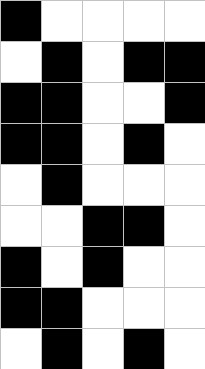[["black", "white", "white", "white", "white"], ["white", "black", "white", "black", "black"], ["black", "black", "white", "white", "black"], ["black", "black", "white", "black", "white"], ["white", "black", "white", "white", "white"], ["white", "white", "black", "black", "white"], ["black", "white", "black", "white", "white"], ["black", "black", "white", "white", "white"], ["white", "black", "white", "black", "white"]]